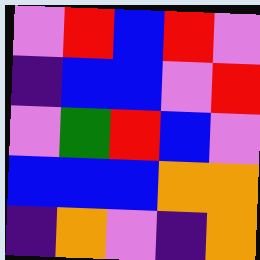[["violet", "red", "blue", "red", "violet"], ["indigo", "blue", "blue", "violet", "red"], ["violet", "green", "red", "blue", "violet"], ["blue", "blue", "blue", "orange", "orange"], ["indigo", "orange", "violet", "indigo", "orange"]]